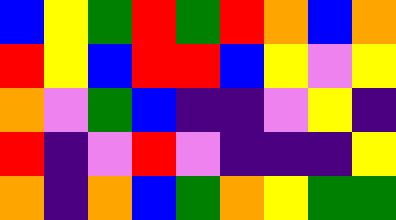[["blue", "yellow", "green", "red", "green", "red", "orange", "blue", "orange"], ["red", "yellow", "blue", "red", "red", "blue", "yellow", "violet", "yellow"], ["orange", "violet", "green", "blue", "indigo", "indigo", "violet", "yellow", "indigo"], ["red", "indigo", "violet", "red", "violet", "indigo", "indigo", "indigo", "yellow"], ["orange", "indigo", "orange", "blue", "green", "orange", "yellow", "green", "green"]]